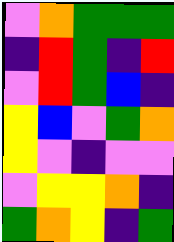[["violet", "orange", "green", "green", "green"], ["indigo", "red", "green", "indigo", "red"], ["violet", "red", "green", "blue", "indigo"], ["yellow", "blue", "violet", "green", "orange"], ["yellow", "violet", "indigo", "violet", "violet"], ["violet", "yellow", "yellow", "orange", "indigo"], ["green", "orange", "yellow", "indigo", "green"]]